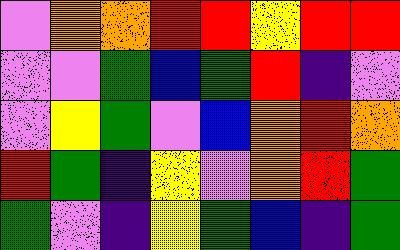[["violet", "orange", "orange", "red", "red", "yellow", "red", "red"], ["violet", "violet", "green", "blue", "green", "red", "indigo", "violet"], ["violet", "yellow", "green", "violet", "blue", "orange", "red", "orange"], ["red", "green", "indigo", "yellow", "violet", "orange", "red", "green"], ["green", "violet", "indigo", "yellow", "green", "blue", "indigo", "green"]]